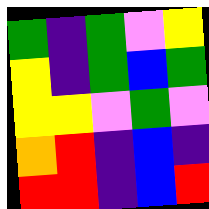[["green", "indigo", "green", "violet", "yellow"], ["yellow", "indigo", "green", "blue", "green"], ["yellow", "yellow", "violet", "green", "violet"], ["orange", "red", "indigo", "blue", "indigo"], ["red", "red", "indigo", "blue", "red"]]